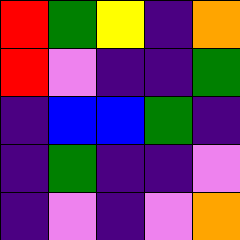[["red", "green", "yellow", "indigo", "orange"], ["red", "violet", "indigo", "indigo", "green"], ["indigo", "blue", "blue", "green", "indigo"], ["indigo", "green", "indigo", "indigo", "violet"], ["indigo", "violet", "indigo", "violet", "orange"]]